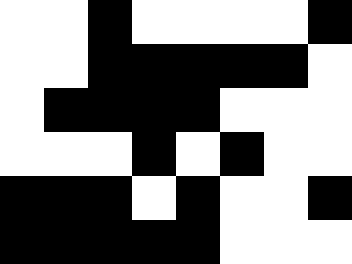[["white", "white", "black", "white", "white", "white", "white", "black"], ["white", "white", "black", "black", "black", "black", "black", "white"], ["white", "black", "black", "black", "black", "white", "white", "white"], ["white", "white", "white", "black", "white", "black", "white", "white"], ["black", "black", "black", "white", "black", "white", "white", "black"], ["black", "black", "black", "black", "black", "white", "white", "white"]]